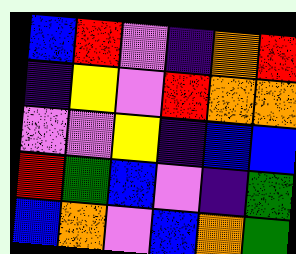[["blue", "red", "violet", "indigo", "orange", "red"], ["indigo", "yellow", "violet", "red", "orange", "orange"], ["violet", "violet", "yellow", "indigo", "blue", "blue"], ["red", "green", "blue", "violet", "indigo", "green"], ["blue", "orange", "violet", "blue", "orange", "green"]]